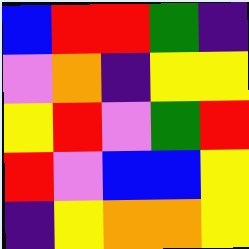[["blue", "red", "red", "green", "indigo"], ["violet", "orange", "indigo", "yellow", "yellow"], ["yellow", "red", "violet", "green", "red"], ["red", "violet", "blue", "blue", "yellow"], ["indigo", "yellow", "orange", "orange", "yellow"]]